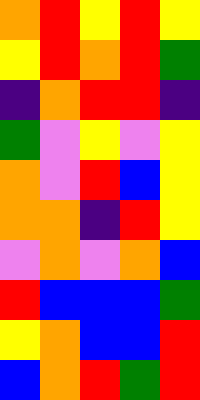[["orange", "red", "yellow", "red", "yellow"], ["yellow", "red", "orange", "red", "green"], ["indigo", "orange", "red", "red", "indigo"], ["green", "violet", "yellow", "violet", "yellow"], ["orange", "violet", "red", "blue", "yellow"], ["orange", "orange", "indigo", "red", "yellow"], ["violet", "orange", "violet", "orange", "blue"], ["red", "blue", "blue", "blue", "green"], ["yellow", "orange", "blue", "blue", "red"], ["blue", "orange", "red", "green", "red"]]